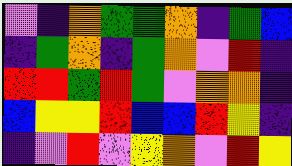[["violet", "indigo", "orange", "green", "green", "orange", "indigo", "green", "blue"], ["indigo", "green", "orange", "indigo", "green", "orange", "violet", "red", "indigo"], ["red", "red", "green", "red", "green", "violet", "orange", "orange", "indigo"], ["blue", "yellow", "yellow", "red", "blue", "blue", "red", "yellow", "indigo"], ["indigo", "violet", "red", "violet", "yellow", "orange", "violet", "red", "yellow"]]